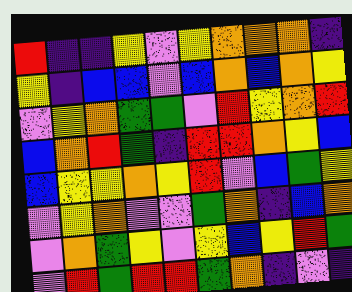[["red", "indigo", "indigo", "yellow", "violet", "yellow", "orange", "orange", "orange", "indigo"], ["yellow", "indigo", "blue", "blue", "violet", "blue", "orange", "blue", "orange", "yellow"], ["violet", "yellow", "orange", "green", "green", "violet", "red", "yellow", "orange", "red"], ["blue", "orange", "red", "green", "indigo", "red", "red", "orange", "yellow", "blue"], ["blue", "yellow", "yellow", "orange", "yellow", "red", "violet", "blue", "green", "yellow"], ["violet", "yellow", "orange", "violet", "violet", "green", "orange", "indigo", "blue", "orange"], ["violet", "orange", "green", "yellow", "violet", "yellow", "blue", "yellow", "red", "green"], ["violet", "red", "green", "red", "red", "green", "orange", "indigo", "violet", "indigo"]]